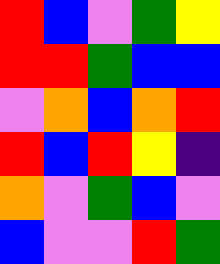[["red", "blue", "violet", "green", "yellow"], ["red", "red", "green", "blue", "blue"], ["violet", "orange", "blue", "orange", "red"], ["red", "blue", "red", "yellow", "indigo"], ["orange", "violet", "green", "blue", "violet"], ["blue", "violet", "violet", "red", "green"]]